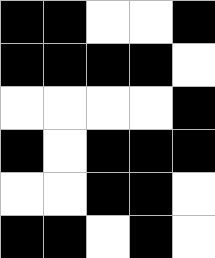[["black", "black", "white", "white", "black"], ["black", "black", "black", "black", "white"], ["white", "white", "white", "white", "black"], ["black", "white", "black", "black", "black"], ["white", "white", "black", "black", "white"], ["black", "black", "white", "black", "white"]]